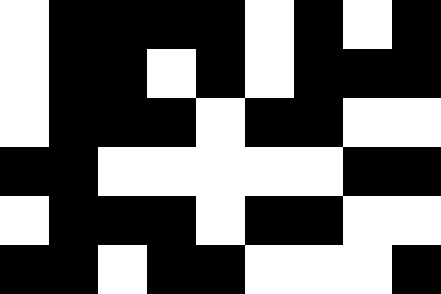[["white", "black", "black", "black", "black", "white", "black", "white", "black"], ["white", "black", "black", "white", "black", "white", "black", "black", "black"], ["white", "black", "black", "black", "white", "black", "black", "white", "white"], ["black", "black", "white", "white", "white", "white", "white", "black", "black"], ["white", "black", "black", "black", "white", "black", "black", "white", "white"], ["black", "black", "white", "black", "black", "white", "white", "white", "black"]]